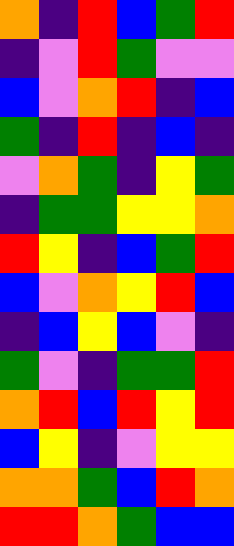[["orange", "indigo", "red", "blue", "green", "red"], ["indigo", "violet", "red", "green", "violet", "violet"], ["blue", "violet", "orange", "red", "indigo", "blue"], ["green", "indigo", "red", "indigo", "blue", "indigo"], ["violet", "orange", "green", "indigo", "yellow", "green"], ["indigo", "green", "green", "yellow", "yellow", "orange"], ["red", "yellow", "indigo", "blue", "green", "red"], ["blue", "violet", "orange", "yellow", "red", "blue"], ["indigo", "blue", "yellow", "blue", "violet", "indigo"], ["green", "violet", "indigo", "green", "green", "red"], ["orange", "red", "blue", "red", "yellow", "red"], ["blue", "yellow", "indigo", "violet", "yellow", "yellow"], ["orange", "orange", "green", "blue", "red", "orange"], ["red", "red", "orange", "green", "blue", "blue"]]